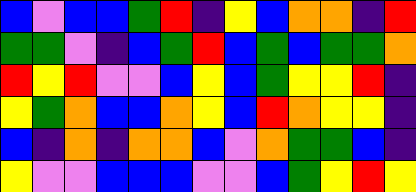[["blue", "violet", "blue", "blue", "green", "red", "indigo", "yellow", "blue", "orange", "orange", "indigo", "red"], ["green", "green", "violet", "indigo", "blue", "green", "red", "blue", "green", "blue", "green", "green", "orange"], ["red", "yellow", "red", "violet", "violet", "blue", "yellow", "blue", "green", "yellow", "yellow", "red", "indigo"], ["yellow", "green", "orange", "blue", "blue", "orange", "yellow", "blue", "red", "orange", "yellow", "yellow", "indigo"], ["blue", "indigo", "orange", "indigo", "orange", "orange", "blue", "violet", "orange", "green", "green", "blue", "indigo"], ["yellow", "violet", "violet", "blue", "blue", "blue", "violet", "violet", "blue", "green", "yellow", "red", "yellow"]]